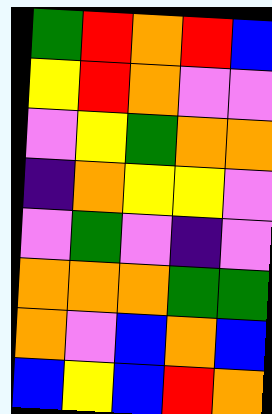[["green", "red", "orange", "red", "blue"], ["yellow", "red", "orange", "violet", "violet"], ["violet", "yellow", "green", "orange", "orange"], ["indigo", "orange", "yellow", "yellow", "violet"], ["violet", "green", "violet", "indigo", "violet"], ["orange", "orange", "orange", "green", "green"], ["orange", "violet", "blue", "orange", "blue"], ["blue", "yellow", "blue", "red", "orange"]]